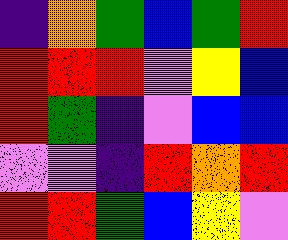[["indigo", "orange", "green", "blue", "green", "red"], ["red", "red", "red", "violet", "yellow", "blue"], ["red", "green", "indigo", "violet", "blue", "blue"], ["violet", "violet", "indigo", "red", "orange", "red"], ["red", "red", "green", "blue", "yellow", "violet"]]